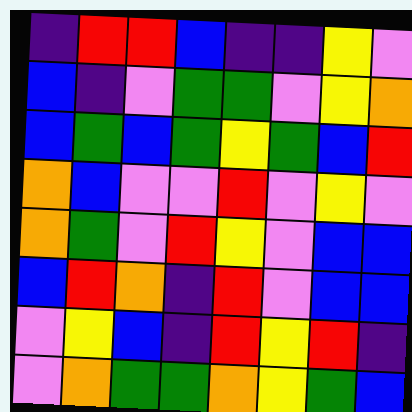[["indigo", "red", "red", "blue", "indigo", "indigo", "yellow", "violet"], ["blue", "indigo", "violet", "green", "green", "violet", "yellow", "orange"], ["blue", "green", "blue", "green", "yellow", "green", "blue", "red"], ["orange", "blue", "violet", "violet", "red", "violet", "yellow", "violet"], ["orange", "green", "violet", "red", "yellow", "violet", "blue", "blue"], ["blue", "red", "orange", "indigo", "red", "violet", "blue", "blue"], ["violet", "yellow", "blue", "indigo", "red", "yellow", "red", "indigo"], ["violet", "orange", "green", "green", "orange", "yellow", "green", "blue"]]